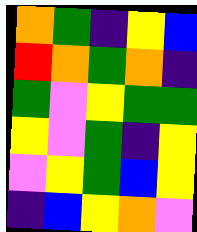[["orange", "green", "indigo", "yellow", "blue"], ["red", "orange", "green", "orange", "indigo"], ["green", "violet", "yellow", "green", "green"], ["yellow", "violet", "green", "indigo", "yellow"], ["violet", "yellow", "green", "blue", "yellow"], ["indigo", "blue", "yellow", "orange", "violet"]]